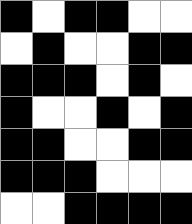[["black", "white", "black", "black", "white", "white"], ["white", "black", "white", "white", "black", "black"], ["black", "black", "black", "white", "black", "white"], ["black", "white", "white", "black", "white", "black"], ["black", "black", "white", "white", "black", "black"], ["black", "black", "black", "white", "white", "white"], ["white", "white", "black", "black", "black", "black"]]